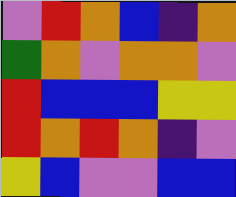[["violet", "red", "orange", "blue", "indigo", "orange"], ["green", "orange", "violet", "orange", "orange", "violet"], ["red", "blue", "blue", "blue", "yellow", "yellow"], ["red", "orange", "red", "orange", "indigo", "violet"], ["yellow", "blue", "violet", "violet", "blue", "blue"]]